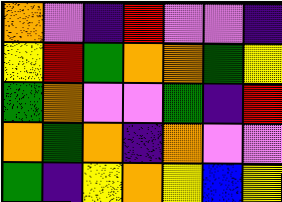[["orange", "violet", "indigo", "red", "violet", "violet", "indigo"], ["yellow", "red", "green", "orange", "orange", "green", "yellow"], ["green", "orange", "violet", "violet", "green", "indigo", "red"], ["orange", "green", "orange", "indigo", "orange", "violet", "violet"], ["green", "indigo", "yellow", "orange", "yellow", "blue", "yellow"]]